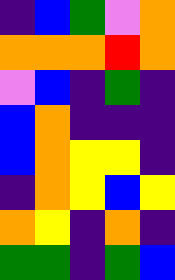[["indigo", "blue", "green", "violet", "orange"], ["orange", "orange", "orange", "red", "orange"], ["violet", "blue", "indigo", "green", "indigo"], ["blue", "orange", "indigo", "indigo", "indigo"], ["blue", "orange", "yellow", "yellow", "indigo"], ["indigo", "orange", "yellow", "blue", "yellow"], ["orange", "yellow", "indigo", "orange", "indigo"], ["green", "green", "indigo", "green", "blue"]]